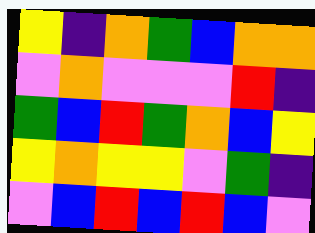[["yellow", "indigo", "orange", "green", "blue", "orange", "orange"], ["violet", "orange", "violet", "violet", "violet", "red", "indigo"], ["green", "blue", "red", "green", "orange", "blue", "yellow"], ["yellow", "orange", "yellow", "yellow", "violet", "green", "indigo"], ["violet", "blue", "red", "blue", "red", "blue", "violet"]]